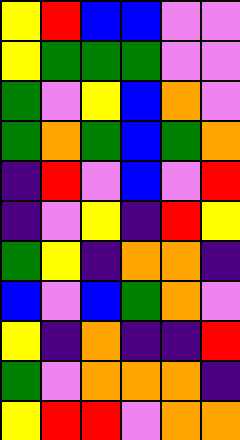[["yellow", "red", "blue", "blue", "violet", "violet"], ["yellow", "green", "green", "green", "violet", "violet"], ["green", "violet", "yellow", "blue", "orange", "violet"], ["green", "orange", "green", "blue", "green", "orange"], ["indigo", "red", "violet", "blue", "violet", "red"], ["indigo", "violet", "yellow", "indigo", "red", "yellow"], ["green", "yellow", "indigo", "orange", "orange", "indigo"], ["blue", "violet", "blue", "green", "orange", "violet"], ["yellow", "indigo", "orange", "indigo", "indigo", "red"], ["green", "violet", "orange", "orange", "orange", "indigo"], ["yellow", "red", "red", "violet", "orange", "orange"]]